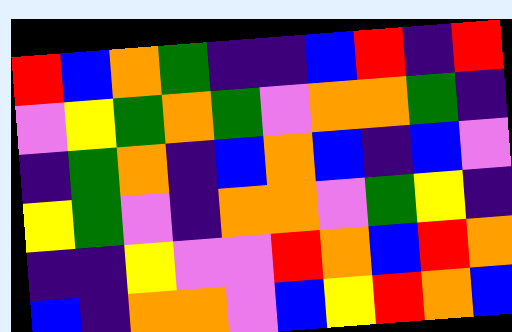[["red", "blue", "orange", "green", "indigo", "indigo", "blue", "red", "indigo", "red"], ["violet", "yellow", "green", "orange", "green", "violet", "orange", "orange", "green", "indigo"], ["indigo", "green", "orange", "indigo", "blue", "orange", "blue", "indigo", "blue", "violet"], ["yellow", "green", "violet", "indigo", "orange", "orange", "violet", "green", "yellow", "indigo"], ["indigo", "indigo", "yellow", "violet", "violet", "red", "orange", "blue", "red", "orange"], ["blue", "indigo", "orange", "orange", "violet", "blue", "yellow", "red", "orange", "blue"]]